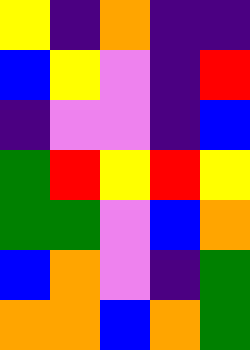[["yellow", "indigo", "orange", "indigo", "indigo"], ["blue", "yellow", "violet", "indigo", "red"], ["indigo", "violet", "violet", "indigo", "blue"], ["green", "red", "yellow", "red", "yellow"], ["green", "green", "violet", "blue", "orange"], ["blue", "orange", "violet", "indigo", "green"], ["orange", "orange", "blue", "orange", "green"]]